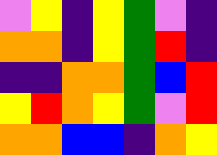[["violet", "yellow", "indigo", "yellow", "green", "violet", "indigo"], ["orange", "orange", "indigo", "yellow", "green", "red", "indigo"], ["indigo", "indigo", "orange", "orange", "green", "blue", "red"], ["yellow", "red", "orange", "yellow", "green", "violet", "red"], ["orange", "orange", "blue", "blue", "indigo", "orange", "yellow"]]